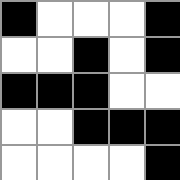[["black", "white", "white", "white", "black"], ["white", "white", "black", "white", "black"], ["black", "black", "black", "white", "white"], ["white", "white", "black", "black", "black"], ["white", "white", "white", "white", "black"]]